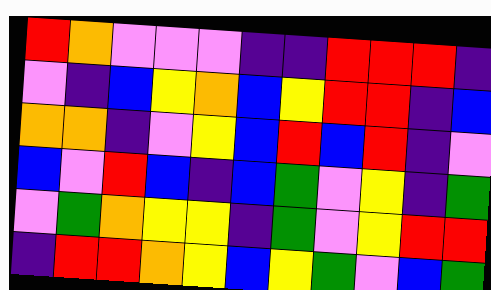[["red", "orange", "violet", "violet", "violet", "indigo", "indigo", "red", "red", "red", "indigo"], ["violet", "indigo", "blue", "yellow", "orange", "blue", "yellow", "red", "red", "indigo", "blue"], ["orange", "orange", "indigo", "violet", "yellow", "blue", "red", "blue", "red", "indigo", "violet"], ["blue", "violet", "red", "blue", "indigo", "blue", "green", "violet", "yellow", "indigo", "green"], ["violet", "green", "orange", "yellow", "yellow", "indigo", "green", "violet", "yellow", "red", "red"], ["indigo", "red", "red", "orange", "yellow", "blue", "yellow", "green", "violet", "blue", "green"]]